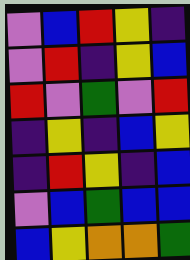[["violet", "blue", "red", "yellow", "indigo"], ["violet", "red", "indigo", "yellow", "blue"], ["red", "violet", "green", "violet", "red"], ["indigo", "yellow", "indigo", "blue", "yellow"], ["indigo", "red", "yellow", "indigo", "blue"], ["violet", "blue", "green", "blue", "blue"], ["blue", "yellow", "orange", "orange", "green"]]